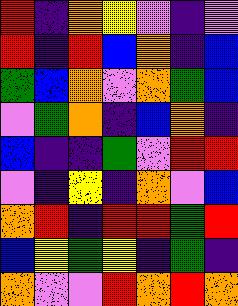[["red", "indigo", "orange", "yellow", "violet", "indigo", "violet"], ["red", "indigo", "red", "blue", "orange", "indigo", "blue"], ["green", "blue", "orange", "violet", "orange", "green", "blue"], ["violet", "green", "orange", "indigo", "blue", "orange", "indigo"], ["blue", "indigo", "indigo", "green", "violet", "red", "red"], ["violet", "indigo", "yellow", "indigo", "orange", "violet", "blue"], ["orange", "red", "indigo", "red", "red", "green", "red"], ["blue", "yellow", "green", "yellow", "indigo", "green", "indigo"], ["orange", "violet", "violet", "red", "orange", "red", "orange"]]